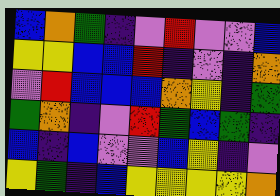[["blue", "orange", "green", "indigo", "violet", "red", "violet", "violet", "blue"], ["yellow", "yellow", "blue", "blue", "red", "indigo", "violet", "indigo", "orange"], ["violet", "red", "blue", "blue", "blue", "orange", "yellow", "indigo", "green"], ["green", "orange", "indigo", "violet", "red", "green", "blue", "green", "indigo"], ["blue", "indigo", "blue", "violet", "violet", "blue", "yellow", "indigo", "violet"], ["yellow", "green", "indigo", "blue", "yellow", "yellow", "yellow", "yellow", "orange"]]